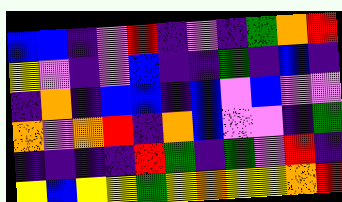[["blue", "blue", "indigo", "violet", "red", "indigo", "violet", "indigo", "green", "orange", "red"], ["yellow", "violet", "indigo", "violet", "blue", "indigo", "indigo", "green", "indigo", "blue", "indigo"], ["indigo", "orange", "indigo", "blue", "blue", "indigo", "blue", "violet", "blue", "violet", "violet"], ["orange", "violet", "orange", "red", "indigo", "orange", "blue", "violet", "violet", "indigo", "green"], ["indigo", "indigo", "indigo", "indigo", "red", "green", "indigo", "green", "violet", "red", "indigo"], ["yellow", "blue", "yellow", "yellow", "green", "yellow", "orange", "yellow", "yellow", "orange", "red"]]